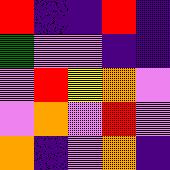[["red", "indigo", "indigo", "red", "indigo"], ["green", "violet", "violet", "indigo", "indigo"], ["violet", "red", "yellow", "orange", "violet"], ["violet", "orange", "violet", "red", "violet"], ["orange", "indigo", "violet", "orange", "indigo"]]